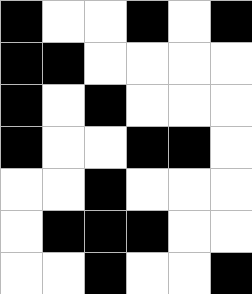[["black", "white", "white", "black", "white", "black"], ["black", "black", "white", "white", "white", "white"], ["black", "white", "black", "white", "white", "white"], ["black", "white", "white", "black", "black", "white"], ["white", "white", "black", "white", "white", "white"], ["white", "black", "black", "black", "white", "white"], ["white", "white", "black", "white", "white", "black"]]